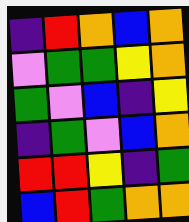[["indigo", "red", "orange", "blue", "orange"], ["violet", "green", "green", "yellow", "orange"], ["green", "violet", "blue", "indigo", "yellow"], ["indigo", "green", "violet", "blue", "orange"], ["red", "red", "yellow", "indigo", "green"], ["blue", "red", "green", "orange", "orange"]]